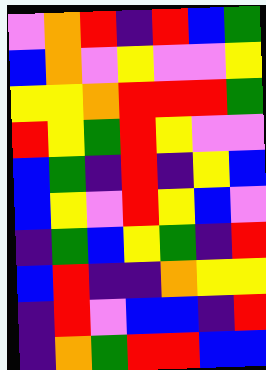[["violet", "orange", "red", "indigo", "red", "blue", "green"], ["blue", "orange", "violet", "yellow", "violet", "violet", "yellow"], ["yellow", "yellow", "orange", "red", "red", "red", "green"], ["red", "yellow", "green", "red", "yellow", "violet", "violet"], ["blue", "green", "indigo", "red", "indigo", "yellow", "blue"], ["blue", "yellow", "violet", "red", "yellow", "blue", "violet"], ["indigo", "green", "blue", "yellow", "green", "indigo", "red"], ["blue", "red", "indigo", "indigo", "orange", "yellow", "yellow"], ["indigo", "red", "violet", "blue", "blue", "indigo", "red"], ["indigo", "orange", "green", "red", "red", "blue", "blue"]]